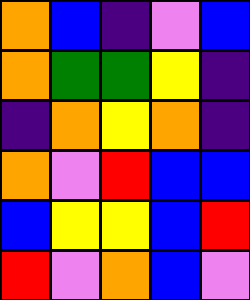[["orange", "blue", "indigo", "violet", "blue"], ["orange", "green", "green", "yellow", "indigo"], ["indigo", "orange", "yellow", "orange", "indigo"], ["orange", "violet", "red", "blue", "blue"], ["blue", "yellow", "yellow", "blue", "red"], ["red", "violet", "orange", "blue", "violet"]]